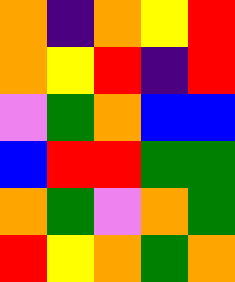[["orange", "indigo", "orange", "yellow", "red"], ["orange", "yellow", "red", "indigo", "red"], ["violet", "green", "orange", "blue", "blue"], ["blue", "red", "red", "green", "green"], ["orange", "green", "violet", "orange", "green"], ["red", "yellow", "orange", "green", "orange"]]